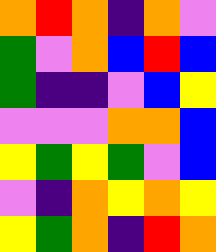[["orange", "red", "orange", "indigo", "orange", "violet"], ["green", "violet", "orange", "blue", "red", "blue"], ["green", "indigo", "indigo", "violet", "blue", "yellow"], ["violet", "violet", "violet", "orange", "orange", "blue"], ["yellow", "green", "yellow", "green", "violet", "blue"], ["violet", "indigo", "orange", "yellow", "orange", "yellow"], ["yellow", "green", "orange", "indigo", "red", "orange"]]